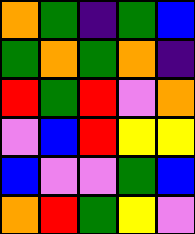[["orange", "green", "indigo", "green", "blue"], ["green", "orange", "green", "orange", "indigo"], ["red", "green", "red", "violet", "orange"], ["violet", "blue", "red", "yellow", "yellow"], ["blue", "violet", "violet", "green", "blue"], ["orange", "red", "green", "yellow", "violet"]]